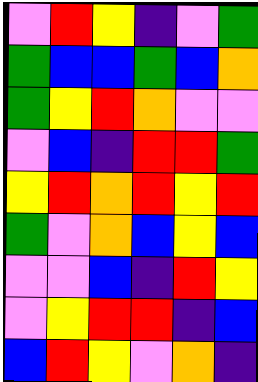[["violet", "red", "yellow", "indigo", "violet", "green"], ["green", "blue", "blue", "green", "blue", "orange"], ["green", "yellow", "red", "orange", "violet", "violet"], ["violet", "blue", "indigo", "red", "red", "green"], ["yellow", "red", "orange", "red", "yellow", "red"], ["green", "violet", "orange", "blue", "yellow", "blue"], ["violet", "violet", "blue", "indigo", "red", "yellow"], ["violet", "yellow", "red", "red", "indigo", "blue"], ["blue", "red", "yellow", "violet", "orange", "indigo"]]